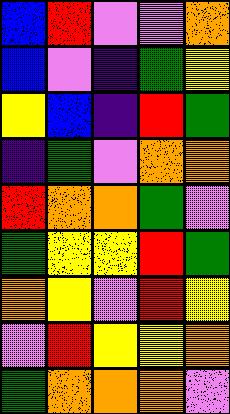[["blue", "red", "violet", "violet", "orange"], ["blue", "violet", "indigo", "green", "yellow"], ["yellow", "blue", "indigo", "red", "green"], ["indigo", "green", "violet", "orange", "orange"], ["red", "orange", "orange", "green", "violet"], ["green", "yellow", "yellow", "red", "green"], ["orange", "yellow", "violet", "red", "yellow"], ["violet", "red", "yellow", "yellow", "orange"], ["green", "orange", "orange", "orange", "violet"]]